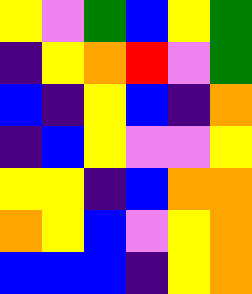[["yellow", "violet", "green", "blue", "yellow", "green"], ["indigo", "yellow", "orange", "red", "violet", "green"], ["blue", "indigo", "yellow", "blue", "indigo", "orange"], ["indigo", "blue", "yellow", "violet", "violet", "yellow"], ["yellow", "yellow", "indigo", "blue", "orange", "orange"], ["orange", "yellow", "blue", "violet", "yellow", "orange"], ["blue", "blue", "blue", "indigo", "yellow", "orange"]]